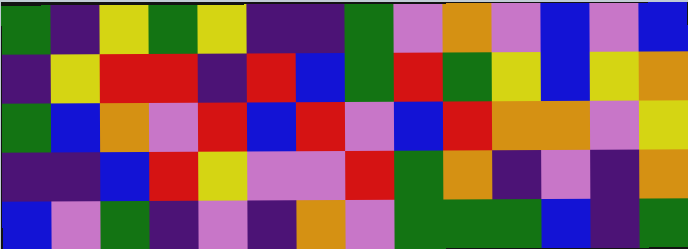[["green", "indigo", "yellow", "green", "yellow", "indigo", "indigo", "green", "violet", "orange", "violet", "blue", "violet", "blue"], ["indigo", "yellow", "red", "red", "indigo", "red", "blue", "green", "red", "green", "yellow", "blue", "yellow", "orange"], ["green", "blue", "orange", "violet", "red", "blue", "red", "violet", "blue", "red", "orange", "orange", "violet", "yellow"], ["indigo", "indigo", "blue", "red", "yellow", "violet", "violet", "red", "green", "orange", "indigo", "violet", "indigo", "orange"], ["blue", "violet", "green", "indigo", "violet", "indigo", "orange", "violet", "green", "green", "green", "blue", "indigo", "green"]]